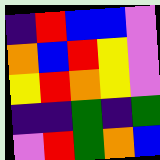[["indigo", "red", "blue", "blue", "violet"], ["orange", "blue", "red", "yellow", "violet"], ["yellow", "red", "orange", "yellow", "violet"], ["indigo", "indigo", "green", "indigo", "green"], ["violet", "red", "green", "orange", "blue"]]